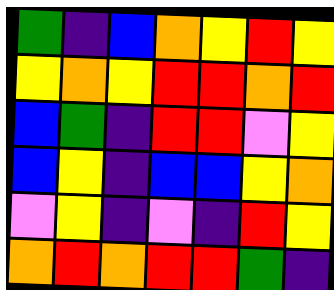[["green", "indigo", "blue", "orange", "yellow", "red", "yellow"], ["yellow", "orange", "yellow", "red", "red", "orange", "red"], ["blue", "green", "indigo", "red", "red", "violet", "yellow"], ["blue", "yellow", "indigo", "blue", "blue", "yellow", "orange"], ["violet", "yellow", "indigo", "violet", "indigo", "red", "yellow"], ["orange", "red", "orange", "red", "red", "green", "indigo"]]